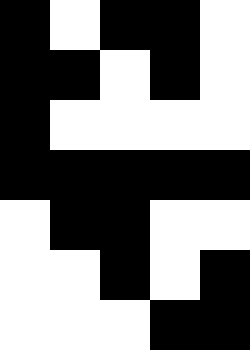[["black", "white", "black", "black", "white"], ["black", "black", "white", "black", "white"], ["black", "white", "white", "white", "white"], ["black", "black", "black", "black", "black"], ["white", "black", "black", "white", "white"], ["white", "white", "black", "white", "black"], ["white", "white", "white", "black", "black"]]